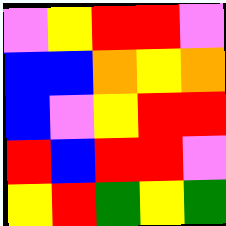[["violet", "yellow", "red", "red", "violet"], ["blue", "blue", "orange", "yellow", "orange"], ["blue", "violet", "yellow", "red", "red"], ["red", "blue", "red", "red", "violet"], ["yellow", "red", "green", "yellow", "green"]]